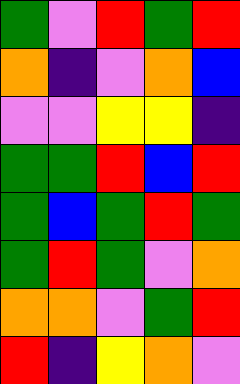[["green", "violet", "red", "green", "red"], ["orange", "indigo", "violet", "orange", "blue"], ["violet", "violet", "yellow", "yellow", "indigo"], ["green", "green", "red", "blue", "red"], ["green", "blue", "green", "red", "green"], ["green", "red", "green", "violet", "orange"], ["orange", "orange", "violet", "green", "red"], ["red", "indigo", "yellow", "orange", "violet"]]